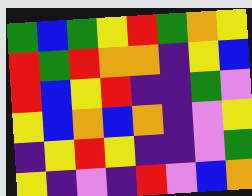[["green", "blue", "green", "yellow", "red", "green", "orange", "yellow"], ["red", "green", "red", "orange", "orange", "indigo", "yellow", "blue"], ["red", "blue", "yellow", "red", "indigo", "indigo", "green", "violet"], ["yellow", "blue", "orange", "blue", "orange", "indigo", "violet", "yellow"], ["indigo", "yellow", "red", "yellow", "indigo", "indigo", "violet", "green"], ["yellow", "indigo", "violet", "indigo", "red", "violet", "blue", "orange"]]